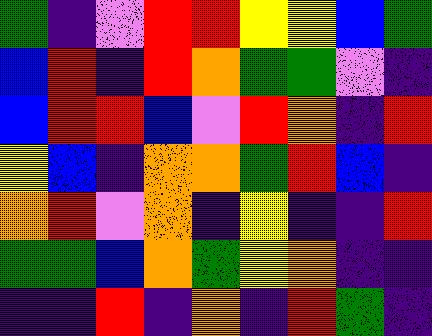[["green", "indigo", "violet", "red", "red", "yellow", "yellow", "blue", "green"], ["blue", "red", "indigo", "red", "orange", "green", "green", "violet", "indigo"], ["blue", "red", "red", "blue", "violet", "red", "orange", "indigo", "red"], ["yellow", "blue", "indigo", "orange", "orange", "green", "red", "blue", "indigo"], ["orange", "red", "violet", "orange", "indigo", "yellow", "indigo", "indigo", "red"], ["green", "green", "blue", "orange", "green", "yellow", "orange", "indigo", "indigo"], ["indigo", "indigo", "red", "indigo", "orange", "indigo", "red", "green", "indigo"]]